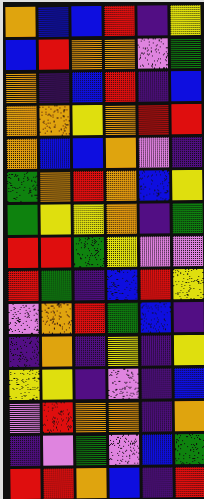[["orange", "blue", "blue", "red", "indigo", "yellow"], ["blue", "red", "orange", "orange", "violet", "green"], ["orange", "indigo", "blue", "red", "indigo", "blue"], ["orange", "orange", "yellow", "orange", "red", "red"], ["orange", "blue", "blue", "orange", "violet", "indigo"], ["green", "orange", "red", "orange", "blue", "yellow"], ["green", "yellow", "yellow", "orange", "indigo", "green"], ["red", "red", "green", "yellow", "violet", "violet"], ["red", "green", "indigo", "blue", "red", "yellow"], ["violet", "orange", "red", "green", "blue", "indigo"], ["indigo", "orange", "indigo", "yellow", "indigo", "yellow"], ["yellow", "yellow", "indigo", "violet", "indigo", "blue"], ["violet", "red", "orange", "orange", "indigo", "orange"], ["indigo", "violet", "green", "violet", "blue", "green"], ["red", "red", "orange", "blue", "indigo", "red"]]